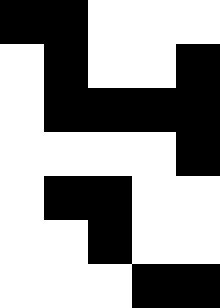[["black", "black", "white", "white", "white"], ["white", "black", "white", "white", "black"], ["white", "black", "black", "black", "black"], ["white", "white", "white", "white", "black"], ["white", "black", "black", "white", "white"], ["white", "white", "black", "white", "white"], ["white", "white", "white", "black", "black"]]